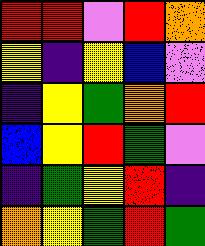[["red", "red", "violet", "red", "orange"], ["yellow", "indigo", "yellow", "blue", "violet"], ["indigo", "yellow", "green", "orange", "red"], ["blue", "yellow", "red", "green", "violet"], ["indigo", "green", "yellow", "red", "indigo"], ["orange", "yellow", "green", "red", "green"]]